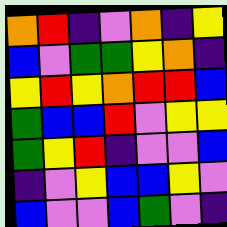[["orange", "red", "indigo", "violet", "orange", "indigo", "yellow"], ["blue", "violet", "green", "green", "yellow", "orange", "indigo"], ["yellow", "red", "yellow", "orange", "red", "red", "blue"], ["green", "blue", "blue", "red", "violet", "yellow", "yellow"], ["green", "yellow", "red", "indigo", "violet", "violet", "blue"], ["indigo", "violet", "yellow", "blue", "blue", "yellow", "violet"], ["blue", "violet", "violet", "blue", "green", "violet", "indigo"]]